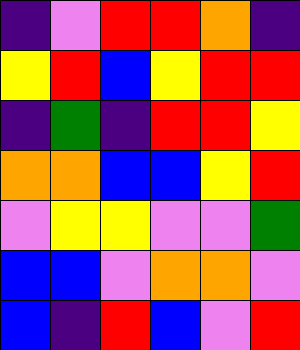[["indigo", "violet", "red", "red", "orange", "indigo"], ["yellow", "red", "blue", "yellow", "red", "red"], ["indigo", "green", "indigo", "red", "red", "yellow"], ["orange", "orange", "blue", "blue", "yellow", "red"], ["violet", "yellow", "yellow", "violet", "violet", "green"], ["blue", "blue", "violet", "orange", "orange", "violet"], ["blue", "indigo", "red", "blue", "violet", "red"]]